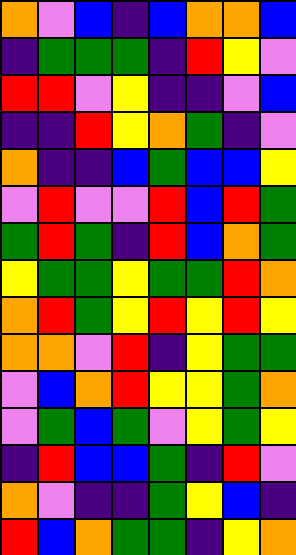[["orange", "violet", "blue", "indigo", "blue", "orange", "orange", "blue"], ["indigo", "green", "green", "green", "indigo", "red", "yellow", "violet"], ["red", "red", "violet", "yellow", "indigo", "indigo", "violet", "blue"], ["indigo", "indigo", "red", "yellow", "orange", "green", "indigo", "violet"], ["orange", "indigo", "indigo", "blue", "green", "blue", "blue", "yellow"], ["violet", "red", "violet", "violet", "red", "blue", "red", "green"], ["green", "red", "green", "indigo", "red", "blue", "orange", "green"], ["yellow", "green", "green", "yellow", "green", "green", "red", "orange"], ["orange", "red", "green", "yellow", "red", "yellow", "red", "yellow"], ["orange", "orange", "violet", "red", "indigo", "yellow", "green", "green"], ["violet", "blue", "orange", "red", "yellow", "yellow", "green", "orange"], ["violet", "green", "blue", "green", "violet", "yellow", "green", "yellow"], ["indigo", "red", "blue", "blue", "green", "indigo", "red", "violet"], ["orange", "violet", "indigo", "indigo", "green", "yellow", "blue", "indigo"], ["red", "blue", "orange", "green", "green", "indigo", "yellow", "orange"]]